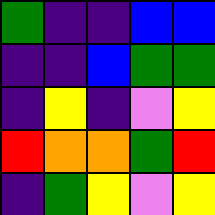[["green", "indigo", "indigo", "blue", "blue"], ["indigo", "indigo", "blue", "green", "green"], ["indigo", "yellow", "indigo", "violet", "yellow"], ["red", "orange", "orange", "green", "red"], ["indigo", "green", "yellow", "violet", "yellow"]]